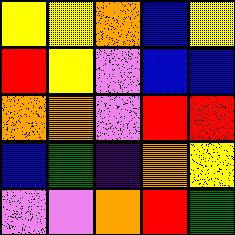[["yellow", "yellow", "orange", "blue", "yellow"], ["red", "yellow", "violet", "blue", "blue"], ["orange", "orange", "violet", "red", "red"], ["blue", "green", "indigo", "orange", "yellow"], ["violet", "violet", "orange", "red", "green"]]